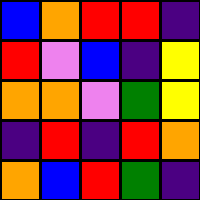[["blue", "orange", "red", "red", "indigo"], ["red", "violet", "blue", "indigo", "yellow"], ["orange", "orange", "violet", "green", "yellow"], ["indigo", "red", "indigo", "red", "orange"], ["orange", "blue", "red", "green", "indigo"]]